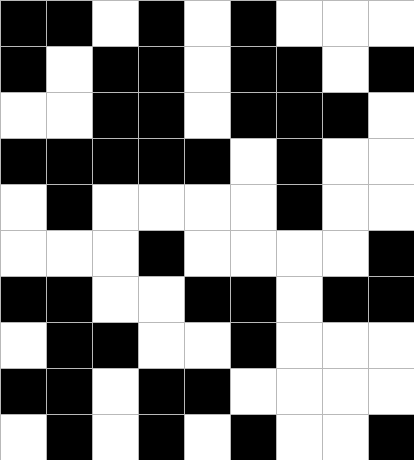[["black", "black", "white", "black", "white", "black", "white", "white", "white"], ["black", "white", "black", "black", "white", "black", "black", "white", "black"], ["white", "white", "black", "black", "white", "black", "black", "black", "white"], ["black", "black", "black", "black", "black", "white", "black", "white", "white"], ["white", "black", "white", "white", "white", "white", "black", "white", "white"], ["white", "white", "white", "black", "white", "white", "white", "white", "black"], ["black", "black", "white", "white", "black", "black", "white", "black", "black"], ["white", "black", "black", "white", "white", "black", "white", "white", "white"], ["black", "black", "white", "black", "black", "white", "white", "white", "white"], ["white", "black", "white", "black", "white", "black", "white", "white", "black"]]